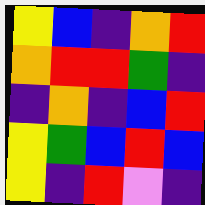[["yellow", "blue", "indigo", "orange", "red"], ["orange", "red", "red", "green", "indigo"], ["indigo", "orange", "indigo", "blue", "red"], ["yellow", "green", "blue", "red", "blue"], ["yellow", "indigo", "red", "violet", "indigo"]]